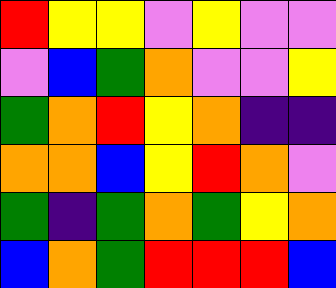[["red", "yellow", "yellow", "violet", "yellow", "violet", "violet"], ["violet", "blue", "green", "orange", "violet", "violet", "yellow"], ["green", "orange", "red", "yellow", "orange", "indigo", "indigo"], ["orange", "orange", "blue", "yellow", "red", "orange", "violet"], ["green", "indigo", "green", "orange", "green", "yellow", "orange"], ["blue", "orange", "green", "red", "red", "red", "blue"]]